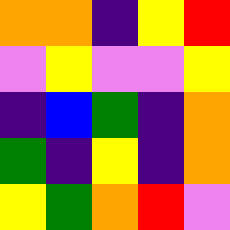[["orange", "orange", "indigo", "yellow", "red"], ["violet", "yellow", "violet", "violet", "yellow"], ["indigo", "blue", "green", "indigo", "orange"], ["green", "indigo", "yellow", "indigo", "orange"], ["yellow", "green", "orange", "red", "violet"]]